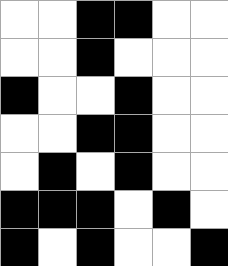[["white", "white", "black", "black", "white", "white"], ["white", "white", "black", "white", "white", "white"], ["black", "white", "white", "black", "white", "white"], ["white", "white", "black", "black", "white", "white"], ["white", "black", "white", "black", "white", "white"], ["black", "black", "black", "white", "black", "white"], ["black", "white", "black", "white", "white", "black"]]